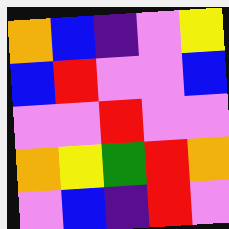[["orange", "blue", "indigo", "violet", "yellow"], ["blue", "red", "violet", "violet", "blue"], ["violet", "violet", "red", "violet", "violet"], ["orange", "yellow", "green", "red", "orange"], ["violet", "blue", "indigo", "red", "violet"]]